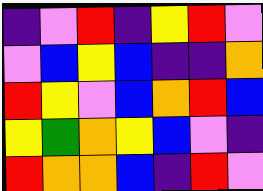[["indigo", "violet", "red", "indigo", "yellow", "red", "violet"], ["violet", "blue", "yellow", "blue", "indigo", "indigo", "orange"], ["red", "yellow", "violet", "blue", "orange", "red", "blue"], ["yellow", "green", "orange", "yellow", "blue", "violet", "indigo"], ["red", "orange", "orange", "blue", "indigo", "red", "violet"]]